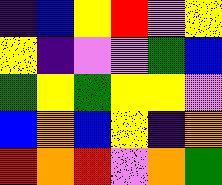[["indigo", "blue", "yellow", "red", "violet", "yellow"], ["yellow", "indigo", "violet", "violet", "green", "blue"], ["green", "yellow", "green", "yellow", "yellow", "violet"], ["blue", "orange", "blue", "yellow", "indigo", "orange"], ["red", "orange", "red", "violet", "orange", "green"]]